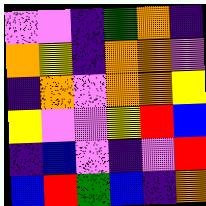[["violet", "violet", "indigo", "green", "orange", "indigo"], ["orange", "yellow", "indigo", "orange", "orange", "violet"], ["indigo", "orange", "violet", "orange", "orange", "yellow"], ["yellow", "violet", "violet", "yellow", "red", "blue"], ["indigo", "blue", "violet", "indigo", "violet", "red"], ["blue", "red", "green", "blue", "indigo", "orange"]]